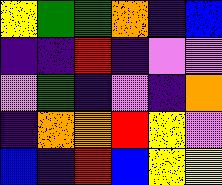[["yellow", "green", "green", "orange", "indigo", "blue"], ["indigo", "indigo", "red", "indigo", "violet", "violet"], ["violet", "green", "indigo", "violet", "indigo", "orange"], ["indigo", "orange", "orange", "red", "yellow", "violet"], ["blue", "indigo", "red", "blue", "yellow", "yellow"]]